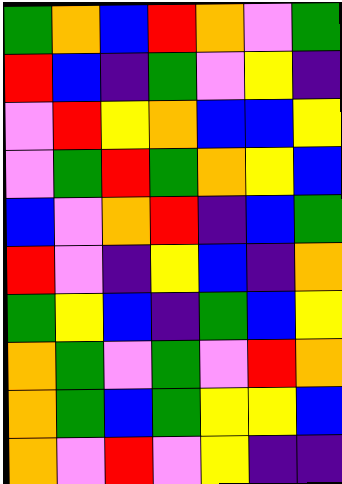[["green", "orange", "blue", "red", "orange", "violet", "green"], ["red", "blue", "indigo", "green", "violet", "yellow", "indigo"], ["violet", "red", "yellow", "orange", "blue", "blue", "yellow"], ["violet", "green", "red", "green", "orange", "yellow", "blue"], ["blue", "violet", "orange", "red", "indigo", "blue", "green"], ["red", "violet", "indigo", "yellow", "blue", "indigo", "orange"], ["green", "yellow", "blue", "indigo", "green", "blue", "yellow"], ["orange", "green", "violet", "green", "violet", "red", "orange"], ["orange", "green", "blue", "green", "yellow", "yellow", "blue"], ["orange", "violet", "red", "violet", "yellow", "indigo", "indigo"]]